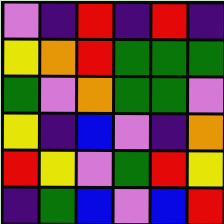[["violet", "indigo", "red", "indigo", "red", "indigo"], ["yellow", "orange", "red", "green", "green", "green"], ["green", "violet", "orange", "green", "green", "violet"], ["yellow", "indigo", "blue", "violet", "indigo", "orange"], ["red", "yellow", "violet", "green", "red", "yellow"], ["indigo", "green", "blue", "violet", "blue", "red"]]